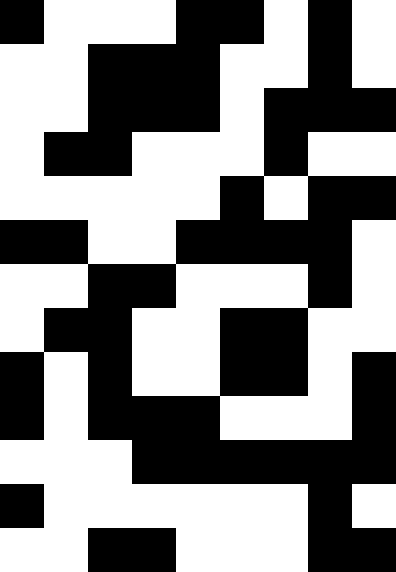[["black", "white", "white", "white", "black", "black", "white", "black", "white"], ["white", "white", "black", "black", "black", "white", "white", "black", "white"], ["white", "white", "black", "black", "black", "white", "black", "black", "black"], ["white", "black", "black", "white", "white", "white", "black", "white", "white"], ["white", "white", "white", "white", "white", "black", "white", "black", "black"], ["black", "black", "white", "white", "black", "black", "black", "black", "white"], ["white", "white", "black", "black", "white", "white", "white", "black", "white"], ["white", "black", "black", "white", "white", "black", "black", "white", "white"], ["black", "white", "black", "white", "white", "black", "black", "white", "black"], ["black", "white", "black", "black", "black", "white", "white", "white", "black"], ["white", "white", "white", "black", "black", "black", "black", "black", "black"], ["black", "white", "white", "white", "white", "white", "white", "black", "white"], ["white", "white", "black", "black", "white", "white", "white", "black", "black"]]